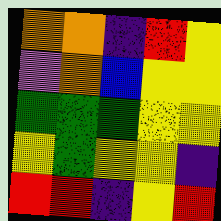[["orange", "orange", "indigo", "red", "yellow"], ["violet", "orange", "blue", "yellow", "yellow"], ["green", "green", "green", "yellow", "yellow"], ["yellow", "green", "yellow", "yellow", "indigo"], ["red", "red", "indigo", "yellow", "red"]]